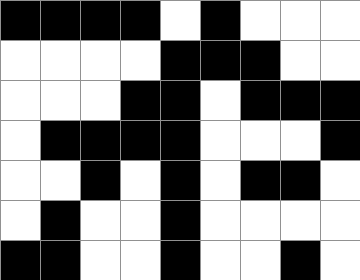[["black", "black", "black", "black", "white", "black", "white", "white", "white"], ["white", "white", "white", "white", "black", "black", "black", "white", "white"], ["white", "white", "white", "black", "black", "white", "black", "black", "black"], ["white", "black", "black", "black", "black", "white", "white", "white", "black"], ["white", "white", "black", "white", "black", "white", "black", "black", "white"], ["white", "black", "white", "white", "black", "white", "white", "white", "white"], ["black", "black", "white", "white", "black", "white", "white", "black", "white"]]